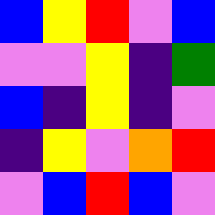[["blue", "yellow", "red", "violet", "blue"], ["violet", "violet", "yellow", "indigo", "green"], ["blue", "indigo", "yellow", "indigo", "violet"], ["indigo", "yellow", "violet", "orange", "red"], ["violet", "blue", "red", "blue", "violet"]]